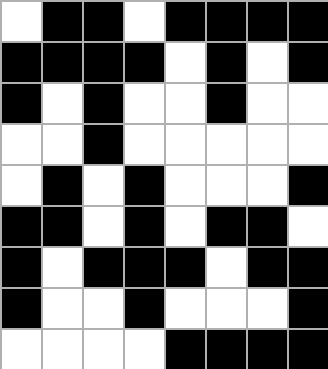[["white", "black", "black", "white", "black", "black", "black", "black"], ["black", "black", "black", "black", "white", "black", "white", "black"], ["black", "white", "black", "white", "white", "black", "white", "white"], ["white", "white", "black", "white", "white", "white", "white", "white"], ["white", "black", "white", "black", "white", "white", "white", "black"], ["black", "black", "white", "black", "white", "black", "black", "white"], ["black", "white", "black", "black", "black", "white", "black", "black"], ["black", "white", "white", "black", "white", "white", "white", "black"], ["white", "white", "white", "white", "black", "black", "black", "black"]]